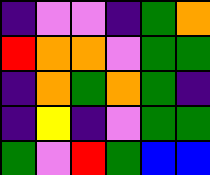[["indigo", "violet", "violet", "indigo", "green", "orange"], ["red", "orange", "orange", "violet", "green", "green"], ["indigo", "orange", "green", "orange", "green", "indigo"], ["indigo", "yellow", "indigo", "violet", "green", "green"], ["green", "violet", "red", "green", "blue", "blue"]]